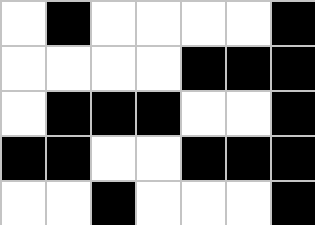[["white", "black", "white", "white", "white", "white", "black"], ["white", "white", "white", "white", "black", "black", "black"], ["white", "black", "black", "black", "white", "white", "black"], ["black", "black", "white", "white", "black", "black", "black"], ["white", "white", "black", "white", "white", "white", "black"]]